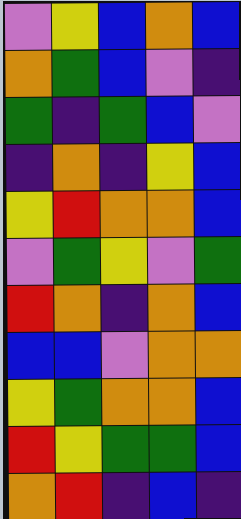[["violet", "yellow", "blue", "orange", "blue"], ["orange", "green", "blue", "violet", "indigo"], ["green", "indigo", "green", "blue", "violet"], ["indigo", "orange", "indigo", "yellow", "blue"], ["yellow", "red", "orange", "orange", "blue"], ["violet", "green", "yellow", "violet", "green"], ["red", "orange", "indigo", "orange", "blue"], ["blue", "blue", "violet", "orange", "orange"], ["yellow", "green", "orange", "orange", "blue"], ["red", "yellow", "green", "green", "blue"], ["orange", "red", "indigo", "blue", "indigo"]]